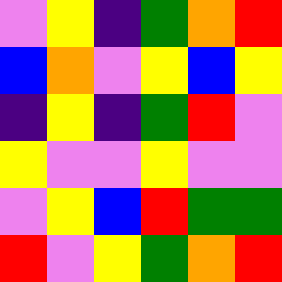[["violet", "yellow", "indigo", "green", "orange", "red"], ["blue", "orange", "violet", "yellow", "blue", "yellow"], ["indigo", "yellow", "indigo", "green", "red", "violet"], ["yellow", "violet", "violet", "yellow", "violet", "violet"], ["violet", "yellow", "blue", "red", "green", "green"], ["red", "violet", "yellow", "green", "orange", "red"]]